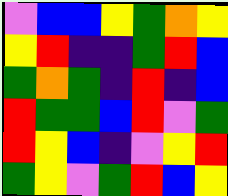[["violet", "blue", "blue", "yellow", "green", "orange", "yellow"], ["yellow", "red", "indigo", "indigo", "green", "red", "blue"], ["green", "orange", "green", "indigo", "red", "indigo", "blue"], ["red", "green", "green", "blue", "red", "violet", "green"], ["red", "yellow", "blue", "indigo", "violet", "yellow", "red"], ["green", "yellow", "violet", "green", "red", "blue", "yellow"]]